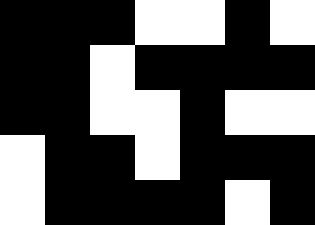[["black", "black", "black", "white", "white", "black", "white"], ["black", "black", "white", "black", "black", "black", "black"], ["black", "black", "white", "white", "black", "white", "white"], ["white", "black", "black", "white", "black", "black", "black"], ["white", "black", "black", "black", "black", "white", "black"]]